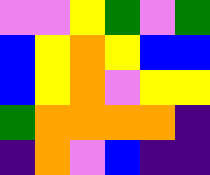[["violet", "violet", "yellow", "green", "violet", "green"], ["blue", "yellow", "orange", "yellow", "blue", "blue"], ["blue", "yellow", "orange", "violet", "yellow", "yellow"], ["green", "orange", "orange", "orange", "orange", "indigo"], ["indigo", "orange", "violet", "blue", "indigo", "indigo"]]